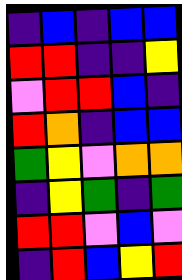[["indigo", "blue", "indigo", "blue", "blue"], ["red", "red", "indigo", "indigo", "yellow"], ["violet", "red", "red", "blue", "indigo"], ["red", "orange", "indigo", "blue", "blue"], ["green", "yellow", "violet", "orange", "orange"], ["indigo", "yellow", "green", "indigo", "green"], ["red", "red", "violet", "blue", "violet"], ["indigo", "red", "blue", "yellow", "red"]]